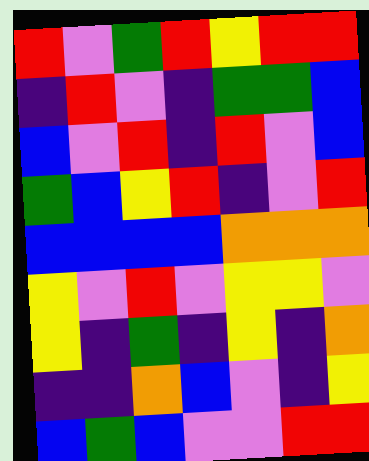[["red", "violet", "green", "red", "yellow", "red", "red"], ["indigo", "red", "violet", "indigo", "green", "green", "blue"], ["blue", "violet", "red", "indigo", "red", "violet", "blue"], ["green", "blue", "yellow", "red", "indigo", "violet", "red"], ["blue", "blue", "blue", "blue", "orange", "orange", "orange"], ["yellow", "violet", "red", "violet", "yellow", "yellow", "violet"], ["yellow", "indigo", "green", "indigo", "yellow", "indigo", "orange"], ["indigo", "indigo", "orange", "blue", "violet", "indigo", "yellow"], ["blue", "green", "blue", "violet", "violet", "red", "red"]]